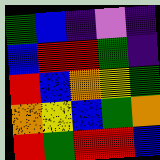[["green", "blue", "indigo", "violet", "indigo"], ["blue", "red", "red", "green", "indigo"], ["red", "blue", "orange", "yellow", "green"], ["orange", "yellow", "blue", "green", "orange"], ["red", "green", "red", "red", "blue"]]